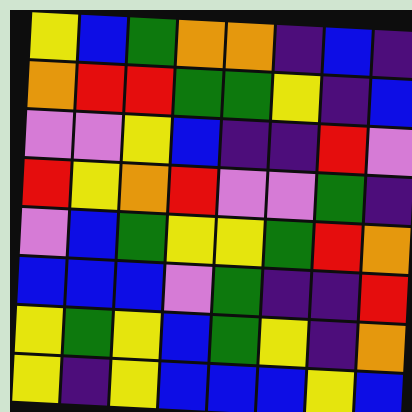[["yellow", "blue", "green", "orange", "orange", "indigo", "blue", "indigo"], ["orange", "red", "red", "green", "green", "yellow", "indigo", "blue"], ["violet", "violet", "yellow", "blue", "indigo", "indigo", "red", "violet"], ["red", "yellow", "orange", "red", "violet", "violet", "green", "indigo"], ["violet", "blue", "green", "yellow", "yellow", "green", "red", "orange"], ["blue", "blue", "blue", "violet", "green", "indigo", "indigo", "red"], ["yellow", "green", "yellow", "blue", "green", "yellow", "indigo", "orange"], ["yellow", "indigo", "yellow", "blue", "blue", "blue", "yellow", "blue"]]